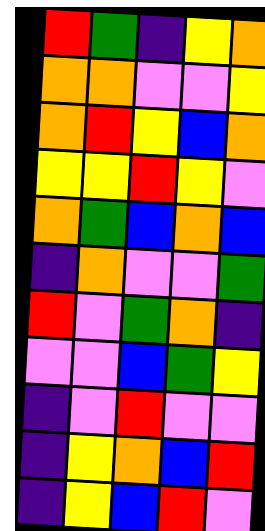[["red", "green", "indigo", "yellow", "orange"], ["orange", "orange", "violet", "violet", "yellow"], ["orange", "red", "yellow", "blue", "orange"], ["yellow", "yellow", "red", "yellow", "violet"], ["orange", "green", "blue", "orange", "blue"], ["indigo", "orange", "violet", "violet", "green"], ["red", "violet", "green", "orange", "indigo"], ["violet", "violet", "blue", "green", "yellow"], ["indigo", "violet", "red", "violet", "violet"], ["indigo", "yellow", "orange", "blue", "red"], ["indigo", "yellow", "blue", "red", "violet"]]